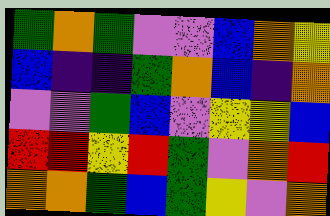[["green", "orange", "green", "violet", "violet", "blue", "orange", "yellow"], ["blue", "indigo", "indigo", "green", "orange", "blue", "indigo", "orange"], ["violet", "violet", "green", "blue", "violet", "yellow", "yellow", "blue"], ["red", "red", "yellow", "red", "green", "violet", "orange", "red"], ["orange", "orange", "green", "blue", "green", "yellow", "violet", "orange"]]